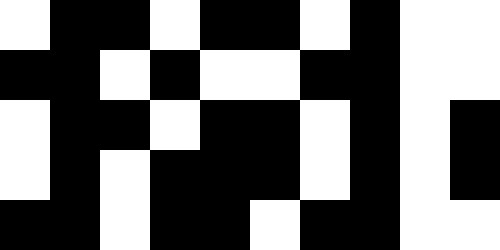[["white", "black", "black", "white", "black", "black", "white", "black", "white", "white"], ["black", "black", "white", "black", "white", "white", "black", "black", "white", "white"], ["white", "black", "black", "white", "black", "black", "white", "black", "white", "black"], ["white", "black", "white", "black", "black", "black", "white", "black", "white", "black"], ["black", "black", "white", "black", "black", "white", "black", "black", "white", "white"]]